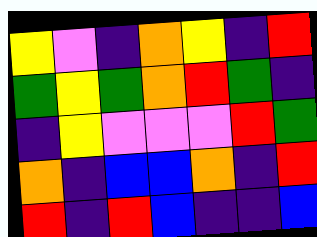[["yellow", "violet", "indigo", "orange", "yellow", "indigo", "red"], ["green", "yellow", "green", "orange", "red", "green", "indigo"], ["indigo", "yellow", "violet", "violet", "violet", "red", "green"], ["orange", "indigo", "blue", "blue", "orange", "indigo", "red"], ["red", "indigo", "red", "blue", "indigo", "indigo", "blue"]]